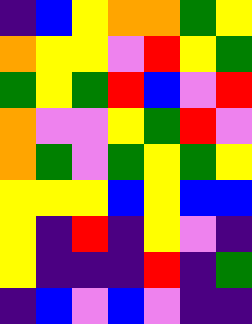[["indigo", "blue", "yellow", "orange", "orange", "green", "yellow"], ["orange", "yellow", "yellow", "violet", "red", "yellow", "green"], ["green", "yellow", "green", "red", "blue", "violet", "red"], ["orange", "violet", "violet", "yellow", "green", "red", "violet"], ["orange", "green", "violet", "green", "yellow", "green", "yellow"], ["yellow", "yellow", "yellow", "blue", "yellow", "blue", "blue"], ["yellow", "indigo", "red", "indigo", "yellow", "violet", "indigo"], ["yellow", "indigo", "indigo", "indigo", "red", "indigo", "green"], ["indigo", "blue", "violet", "blue", "violet", "indigo", "indigo"]]